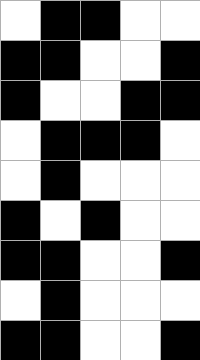[["white", "black", "black", "white", "white"], ["black", "black", "white", "white", "black"], ["black", "white", "white", "black", "black"], ["white", "black", "black", "black", "white"], ["white", "black", "white", "white", "white"], ["black", "white", "black", "white", "white"], ["black", "black", "white", "white", "black"], ["white", "black", "white", "white", "white"], ["black", "black", "white", "white", "black"]]